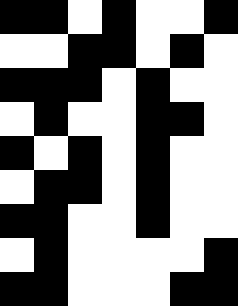[["black", "black", "white", "black", "white", "white", "black"], ["white", "white", "black", "black", "white", "black", "white"], ["black", "black", "black", "white", "black", "white", "white"], ["white", "black", "white", "white", "black", "black", "white"], ["black", "white", "black", "white", "black", "white", "white"], ["white", "black", "black", "white", "black", "white", "white"], ["black", "black", "white", "white", "black", "white", "white"], ["white", "black", "white", "white", "white", "white", "black"], ["black", "black", "white", "white", "white", "black", "black"]]